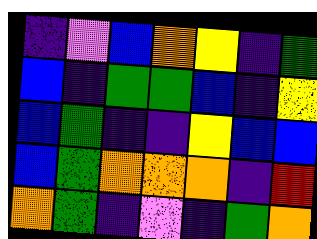[["indigo", "violet", "blue", "orange", "yellow", "indigo", "green"], ["blue", "indigo", "green", "green", "blue", "indigo", "yellow"], ["blue", "green", "indigo", "indigo", "yellow", "blue", "blue"], ["blue", "green", "orange", "orange", "orange", "indigo", "red"], ["orange", "green", "indigo", "violet", "indigo", "green", "orange"]]